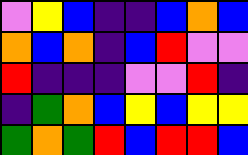[["violet", "yellow", "blue", "indigo", "indigo", "blue", "orange", "blue"], ["orange", "blue", "orange", "indigo", "blue", "red", "violet", "violet"], ["red", "indigo", "indigo", "indigo", "violet", "violet", "red", "indigo"], ["indigo", "green", "orange", "blue", "yellow", "blue", "yellow", "yellow"], ["green", "orange", "green", "red", "blue", "red", "red", "blue"]]